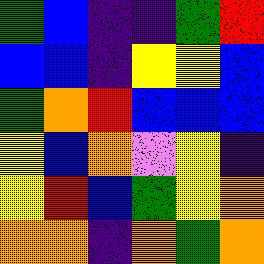[["green", "blue", "indigo", "indigo", "green", "red"], ["blue", "blue", "indigo", "yellow", "yellow", "blue"], ["green", "orange", "red", "blue", "blue", "blue"], ["yellow", "blue", "orange", "violet", "yellow", "indigo"], ["yellow", "red", "blue", "green", "yellow", "orange"], ["orange", "orange", "indigo", "orange", "green", "orange"]]